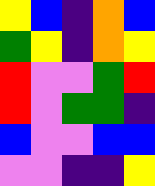[["yellow", "blue", "indigo", "orange", "blue"], ["green", "yellow", "indigo", "orange", "yellow"], ["red", "violet", "violet", "green", "red"], ["red", "violet", "green", "green", "indigo"], ["blue", "violet", "violet", "blue", "blue"], ["violet", "violet", "indigo", "indigo", "yellow"]]